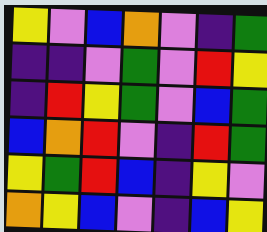[["yellow", "violet", "blue", "orange", "violet", "indigo", "green"], ["indigo", "indigo", "violet", "green", "violet", "red", "yellow"], ["indigo", "red", "yellow", "green", "violet", "blue", "green"], ["blue", "orange", "red", "violet", "indigo", "red", "green"], ["yellow", "green", "red", "blue", "indigo", "yellow", "violet"], ["orange", "yellow", "blue", "violet", "indigo", "blue", "yellow"]]